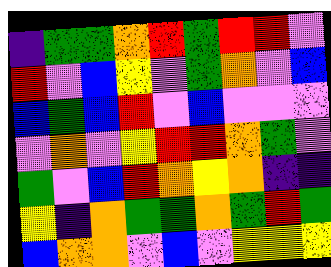[["indigo", "green", "green", "orange", "red", "green", "red", "red", "violet"], ["red", "violet", "blue", "yellow", "violet", "green", "orange", "violet", "blue"], ["blue", "green", "blue", "red", "violet", "blue", "violet", "violet", "violet"], ["violet", "orange", "violet", "yellow", "red", "red", "orange", "green", "violet"], ["green", "violet", "blue", "red", "orange", "yellow", "orange", "indigo", "indigo"], ["yellow", "indigo", "orange", "green", "green", "orange", "green", "red", "green"], ["blue", "orange", "orange", "violet", "blue", "violet", "yellow", "yellow", "yellow"]]